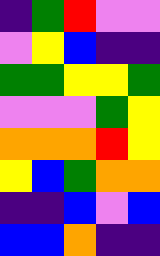[["indigo", "green", "red", "violet", "violet"], ["violet", "yellow", "blue", "indigo", "indigo"], ["green", "green", "yellow", "yellow", "green"], ["violet", "violet", "violet", "green", "yellow"], ["orange", "orange", "orange", "red", "yellow"], ["yellow", "blue", "green", "orange", "orange"], ["indigo", "indigo", "blue", "violet", "blue"], ["blue", "blue", "orange", "indigo", "indigo"]]